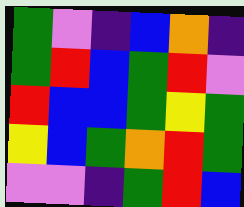[["green", "violet", "indigo", "blue", "orange", "indigo"], ["green", "red", "blue", "green", "red", "violet"], ["red", "blue", "blue", "green", "yellow", "green"], ["yellow", "blue", "green", "orange", "red", "green"], ["violet", "violet", "indigo", "green", "red", "blue"]]